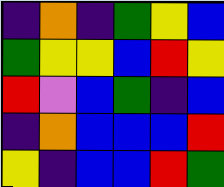[["indigo", "orange", "indigo", "green", "yellow", "blue"], ["green", "yellow", "yellow", "blue", "red", "yellow"], ["red", "violet", "blue", "green", "indigo", "blue"], ["indigo", "orange", "blue", "blue", "blue", "red"], ["yellow", "indigo", "blue", "blue", "red", "green"]]